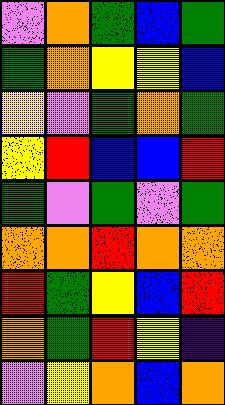[["violet", "orange", "green", "blue", "green"], ["green", "orange", "yellow", "yellow", "blue"], ["yellow", "violet", "green", "orange", "green"], ["yellow", "red", "blue", "blue", "red"], ["green", "violet", "green", "violet", "green"], ["orange", "orange", "red", "orange", "orange"], ["red", "green", "yellow", "blue", "red"], ["orange", "green", "red", "yellow", "indigo"], ["violet", "yellow", "orange", "blue", "orange"]]